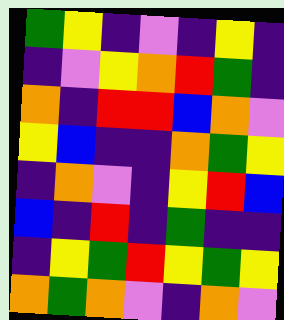[["green", "yellow", "indigo", "violet", "indigo", "yellow", "indigo"], ["indigo", "violet", "yellow", "orange", "red", "green", "indigo"], ["orange", "indigo", "red", "red", "blue", "orange", "violet"], ["yellow", "blue", "indigo", "indigo", "orange", "green", "yellow"], ["indigo", "orange", "violet", "indigo", "yellow", "red", "blue"], ["blue", "indigo", "red", "indigo", "green", "indigo", "indigo"], ["indigo", "yellow", "green", "red", "yellow", "green", "yellow"], ["orange", "green", "orange", "violet", "indigo", "orange", "violet"]]